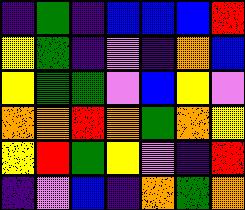[["indigo", "green", "indigo", "blue", "blue", "blue", "red"], ["yellow", "green", "indigo", "violet", "indigo", "orange", "blue"], ["yellow", "green", "green", "violet", "blue", "yellow", "violet"], ["orange", "orange", "red", "orange", "green", "orange", "yellow"], ["yellow", "red", "green", "yellow", "violet", "indigo", "red"], ["indigo", "violet", "blue", "indigo", "orange", "green", "orange"]]